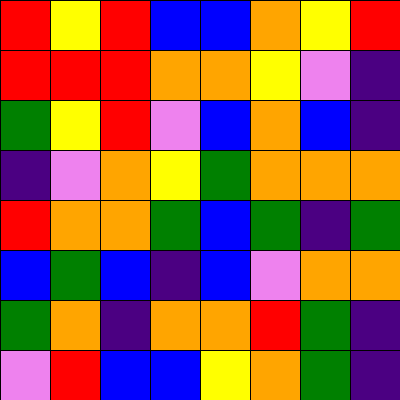[["red", "yellow", "red", "blue", "blue", "orange", "yellow", "red"], ["red", "red", "red", "orange", "orange", "yellow", "violet", "indigo"], ["green", "yellow", "red", "violet", "blue", "orange", "blue", "indigo"], ["indigo", "violet", "orange", "yellow", "green", "orange", "orange", "orange"], ["red", "orange", "orange", "green", "blue", "green", "indigo", "green"], ["blue", "green", "blue", "indigo", "blue", "violet", "orange", "orange"], ["green", "orange", "indigo", "orange", "orange", "red", "green", "indigo"], ["violet", "red", "blue", "blue", "yellow", "orange", "green", "indigo"]]